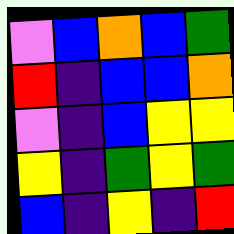[["violet", "blue", "orange", "blue", "green"], ["red", "indigo", "blue", "blue", "orange"], ["violet", "indigo", "blue", "yellow", "yellow"], ["yellow", "indigo", "green", "yellow", "green"], ["blue", "indigo", "yellow", "indigo", "red"]]